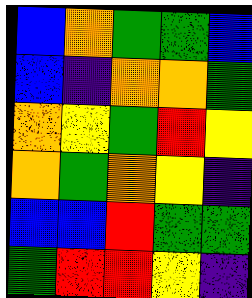[["blue", "orange", "green", "green", "blue"], ["blue", "indigo", "orange", "orange", "green"], ["orange", "yellow", "green", "red", "yellow"], ["orange", "green", "orange", "yellow", "indigo"], ["blue", "blue", "red", "green", "green"], ["green", "red", "red", "yellow", "indigo"]]